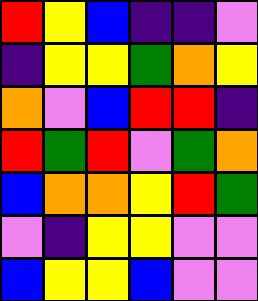[["red", "yellow", "blue", "indigo", "indigo", "violet"], ["indigo", "yellow", "yellow", "green", "orange", "yellow"], ["orange", "violet", "blue", "red", "red", "indigo"], ["red", "green", "red", "violet", "green", "orange"], ["blue", "orange", "orange", "yellow", "red", "green"], ["violet", "indigo", "yellow", "yellow", "violet", "violet"], ["blue", "yellow", "yellow", "blue", "violet", "violet"]]